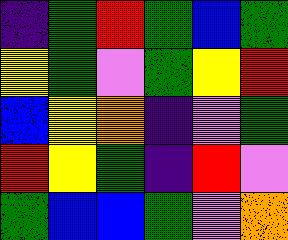[["indigo", "green", "red", "green", "blue", "green"], ["yellow", "green", "violet", "green", "yellow", "red"], ["blue", "yellow", "orange", "indigo", "violet", "green"], ["red", "yellow", "green", "indigo", "red", "violet"], ["green", "blue", "blue", "green", "violet", "orange"]]